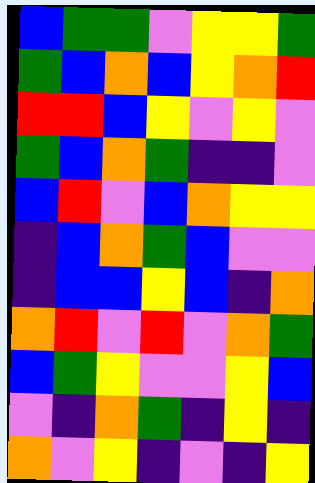[["blue", "green", "green", "violet", "yellow", "yellow", "green"], ["green", "blue", "orange", "blue", "yellow", "orange", "red"], ["red", "red", "blue", "yellow", "violet", "yellow", "violet"], ["green", "blue", "orange", "green", "indigo", "indigo", "violet"], ["blue", "red", "violet", "blue", "orange", "yellow", "yellow"], ["indigo", "blue", "orange", "green", "blue", "violet", "violet"], ["indigo", "blue", "blue", "yellow", "blue", "indigo", "orange"], ["orange", "red", "violet", "red", "violet", "orange", "green"], ["blue", "green", "yellow", "violet", "violet", "yellow", "blue"], ["violet", "indigo", "orange", "green", "indigo", "yellow", "indigo"], ["orange", "violet", "yellow", "indigo", "violet", "indigo", "yellow"]]